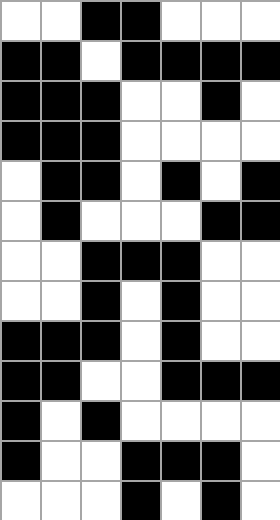[["white", "white", "black", "black", "white", "white", "white"], ["black", "black", "white", "black", "black", "black", "black"], ["black", "black", "black", "white", "white", "black", "white"], ["black", "black", "black", "white", "white", "white", "white"], ["white", "black", "black", "white", "black", "white", "black"], ["white", "black", "white", "white", "white", "black", "black"], ["white", "white", "black", "black", "black", "white", "white"], ["white", "white", "black", "white", "black", "white", "white"], ["black", "black", "black", "white", "black", "white", "white"], ["black", "black", "white", "white", "black", "black", "black"], ["black", "white", "black", "white", "white", "white", "white"], ["black", "white", "white", "black", "black", "black", "white"], ["white", "white", "white", "black", "white", "black", "white"]]